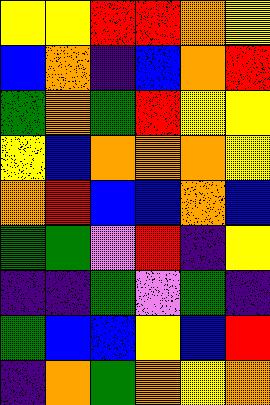[["yellow", "yellow", "red", "red", "orange", "yellow"], ["blue", "orange", "indigo", "blue", "orange", "red"], ["green", "orange", "green", "red", "yellow", "yellow"], ["yellow", "blue", "orange", "orange", "orange", "yellow"], ["orange", "red", "blue", "blue", "orange", "blue"], ["green", "green", "violet", "red", "indigo", "yellow"], ["indigo", "indigo", "green", "violet", "green", "indigo"], ["green", "blue", "blue", "yellow", "blue", "red"], ["indigo", "orange", "green", "orange", "yellow", "orange"]]